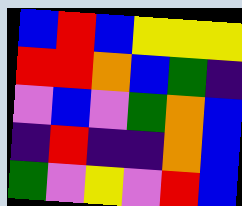[["blue", "red", "blue", "yellow", "yellow", "yellow"], ["red", "red", "orange", "blue", "green", "indigo"], ["violet", "blue", "violet", "green", "orange", "blue"], ["indigo", "red", "indigo", "indigo", "orange", "blue"], ["green", "violet", "yellow", "violet", "red", "blue"]]